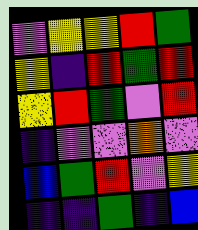[["violet", "yellow", "yellow", "red", "green"], ["yellow", "indigo", "red", "green", "red"], ["yellow", "red", "green", "violet", "red"], ["indigo", "violet", "violet", "orange", "violet"], ["blue", "green", "red", "violet", "yellow"], ["indigo", "indigo", "green", "indigo", "blue"]]